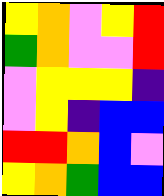[["yellow", "orange", "violet", "yellow", "red"], ["green", "orange", "violet", "violet", "red"], ["violet", "yellow", "yellow", "yellow", "indigo"], ["violet", "yellow", "indigo", "blue", "blue"], ["red", "red", "orange", "blue", "violet"], ["yellow", "orange", "green", "blue", "blue"]]